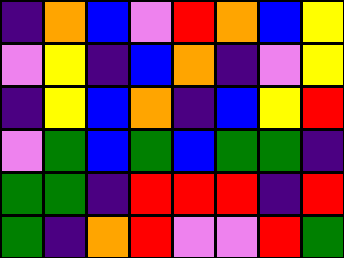[["indigo", "orange", "blue", "violet", "red", "orange", "blue", "yellow"], ["violet", "yellow", "indigo", "blue", "orange", "indigo", "violet", "yellow"], ["indigo", "yellow", "blue", "orange", "indigo", "blue", "yellow", "red"], ["violet", "green", "blue", "green", "blue", "green", "green", "indigo"], ["green", "green", "indigo", "red", "red", "red", "indigo", "red"], ["green", "indigo", "orange", "red", "violet", "violet", "red", "green"]]